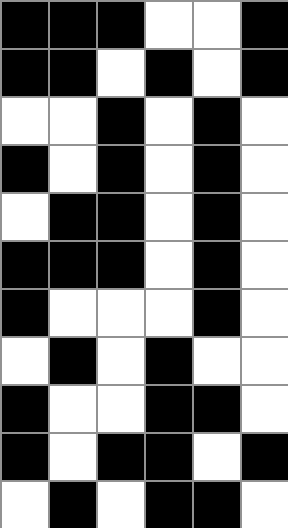[["black", "black", "black", "white", "white", "black"], ["black", "black", "white", "black", "white", "black"], ["white", "white", "black", "white", "black", "white"], ["black", "white", "black", "white", "black", "white"], ["white", "black", "black", "white", "black", "white"], ["black", "black", "black", "white", "black", "white"], ["black", "white", "white", "white", "black", "white"], ["white", "black", "white", "black", "white", "white"], ["black", "white", "white", "black", "black", "white"], ["black", "white", "black", "black", "white", "black"], ["white", "black", "white", "black", "black", "white"]]